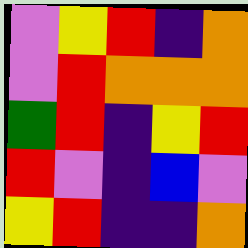[["violet", "yellow", "red", "indigo", "orange"], ["violet", "red", "orange", "orange", "orange"], ["green", "red", "indigo", "yellow", "red"], ["red", "violet", "indigo", "blue", "violet"], ["yellow", "red", "indigo", "indigo", "orange"]]